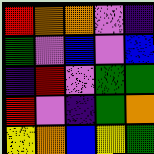[["red", "orange", "orange", "violet", "indigo"], ["green", "violet", "blue", "violet", "blue"], ["indigo", "red", "violet", "green", "green"], ["red", "violet", "indigo", "green", "orange"], ["yellow", "orange", "blue", "yellow", "green"]]